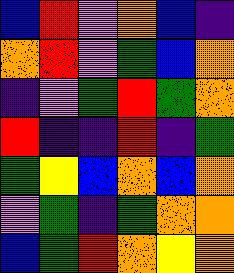[["blue", "red", "violet", "orange", "blue", "indigo"], ["orange", "red", "violet", "green", "blue", "orange"], ["indigo", "violet", "green", "red", "green", "orange"], ["red", "indigo", "indigo", "red", "indigo", "green"], ["green", "yellow", "blue", "orange", "blue", "orange"], ["violet", "green", "indigo", "green", "orange", "orange"], ["blue", "green", "red", "orange", "yellow", "orange"]]